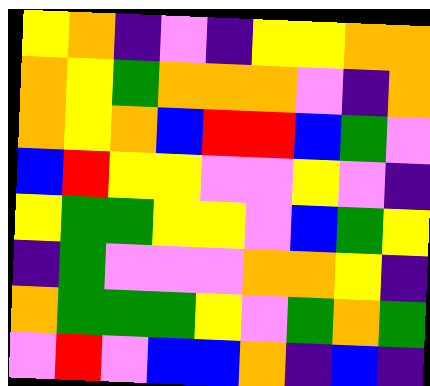[["yellow", "orange", "indigo", "violet", "indigo", "yellow", "yellow", "orange", "orange"], ["orange", "yellow", "green", "orange", "orange", "orange", "violet", "indigo", "orange"], ["orange", "yellow", "orange", "blue", "red", "red", "blue", "green", "violet"], ["blue", "red", "yellow", "yellow", "violet", "violet", "yellow", "violet", "indigo"], ["yellow", "green", "green", "yellow", "yellow", "violet", "blue", "green", "yellow"], ["indigo", "green", "violet", "violet", "violet", "orange", "orange", "yellow", "indigo"], ["orange", "green", "green", "green", "yellow", "violet", "green", "orange", "green"], ["violet", "red", "violet", "blue", "blue", "orange", "indigo", "blue", "indigo"]]